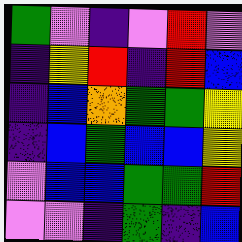[["green", "violet", "indigo", "violet", "red", "violet"], ["indigo", "yellow", "red", "indigo", "red", "blue"], ["indigo", "blue", "orange", "green", "green", "yellow"], ["indigo", "blue", "green", "blue", "blue", "yellow"], ["violet", "blue", "blue", "green", "green", "red"], ["violet", "violet", "indigo", "green", "indigo", "blue"]]